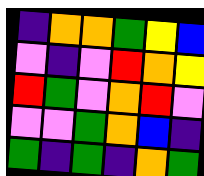[["indigo", "orange", "orange", "green", "yellow", "blue"], ["violet", "indigo", "violet", "red", "orange", "yellow"], ["red", "green", "violet", "orange", "red", "violet"], ["violet", "violet", "green", "orange", "blue", "indigo"], ["green", "indigo", "green", "indigo", "orange", "green"]]